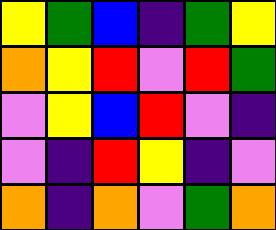[["yellow", "green", "blue", "indigo", "green", "yellow"], ["orange", "yellow", "red", "violet", "red", "green"], ["violet", "yellow", "blue", "red", "violet", "indigo"], ["violet", "indigo", "red", "yellow", "indigo", "violet"], ["orange", "indigo", "orange", "violet", "green", "orange"]]